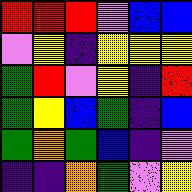[["red", "red", "red", "violet", "blue", "blue"], ["violet", "yellow", "indigo", "yellow", "yellow", "yellow"], ["green", "red", "violet", "yellow", "indigo", "red"], ["green", "yellow", "blue", "green", "indigo", "blue"], ["green", "orange", "green", "blue", "indigo", "violet"], ["indigo", "indigo", "orange", "green", "violet", "yellow"]]